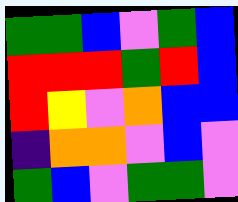[["green", "green", "blue", "violet", "green", "blue"], ["red", "red", "red", "green", "red", "blue"], ["red", "yellow", "violet", "orange", "blue", "blue"], ["indigo", "orange", "orange", "violet", "blue", "violet"], ["green", "blue", "violet", "green", "green", "violet"]]